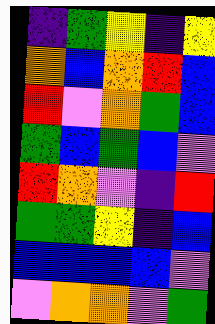[["indigo", "green", "yellow", "indigo", "yellow"], ["orange", "blue", "orange", "red", "blue"], ["red", "violet", "orange", "green", "blue"], ["green", "blue", "green", "blue", "violet"], ["red", "orange", "violet", "indigo", "red"], ["green", "green", "yellow", "indigo", "blue"], ["blue", "blue", "blue", "blue", "violet"], ["violet", "orange", "orange", "violet", "green"]]